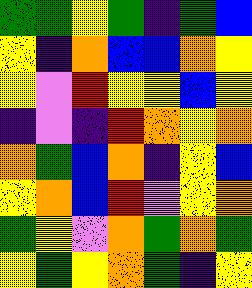[["green", "green", "yellow", "green", "indigo", "green", "blue"], ["yellow", "indigo", "orange", "blue", "blue", "orange", "yellow"], ["yellow", "violet", "red", "yellow", "yellow", "blue", "yellow"], ["indigo", "violet", "indigo", "red", "orange", "yellow", "orange"], ["orange", "green", "blue", "orange", "indigo", "yellow", "blue"], ["yellow", "orange", "blue", "red", "violet", "yellow", "orange"], ["green", "yellow", "violet", "orange", "green", "orange", "green"], ["yellow", "green", "yellow", "orange", "green", "indigo", "yellow"]]